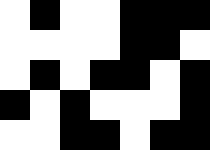[["white", "black", "white", "white", "black", "black", "black"], ["white", "white", "white", "white", "black", "black", "white"], ["white", "black", "white", "black", "black", "white", "black"], ["black", "white", "black", "white", "white", "white", "black"], ["white", "white", "black", "black", "white", "black", "black"]]